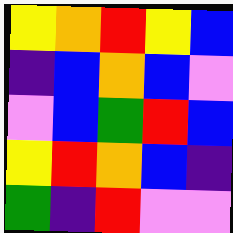[["yellow", "orange", "red", "yellow", "blue"], ["indigo", "blue", "orange", "blue", "violet"], ["violet", "blue", "green", "red", "blue"], ["yellow", "red", "orange", "blue", "indigo"], ["green", "indigo", "red", "violet", "violet"]]